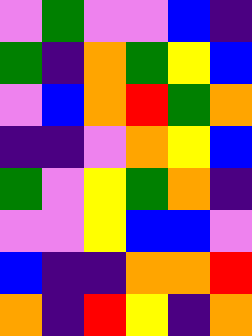[["violet", "green", "violet", "violet", "blue", "indigo"], ["green", "indigo", "orange", "green", "yellow", "blue"], ["violet", "blue", "orange", "red", "green", "orange"], ["indigo", "indigo", "violet", "orange", "yellow", "blue"], ["green", "violet", "yellow", "green", "orange", "indigo"], ["violet", "violet", "yellow", "blue", "blue", "violet"], ["blue", "indigo", "indigo", "orange", "orange", "red"], ["orange", "indigo", "red", "yellow", "indigo", "orange"]]